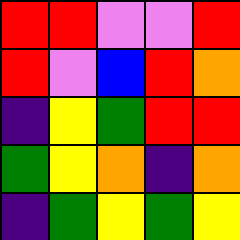[["red", "red", "violet", "violet", "red"], ["red", "violet", "blue", "red", "orange"], ["indigo", "yellow", "green", "red", "red"], ["green", "yellow", "orange", "indigo", "orange"], ["indigo", "green", "yellow", "green", "yellow"]]